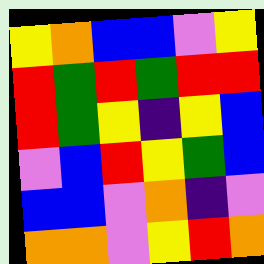[["yellow", "orange", "blue", "blue", "violet", "yellow"], ["red", "green", "red", "green", "red", "red"], ["red", "green", "yellow", "indigo", "yellow", "blue"], ["violet", "blue", "red", "yellow", "green", "blue"], ["blue", "blue", "violet", "orange", "indigo", "violet"], ["orange", "orange", "violet", "yellow", "red", "orange"]]